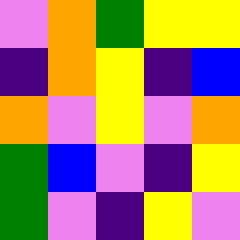[["violet", "orange", "green", "yellow", "yellow"], ["indigo", "orange", "yellow", "indigo", "blue"], ["orange", "violet", "yellow", "violet", "orange"], ["green", "blue", "violet", "indigo", "yellow"], ["green", "violet", "indigo", "yellow", "violet"]]